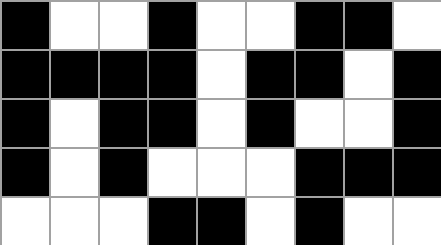[["black", "white", "white", "black", "white", "white", "black", "black", "white"], ["black", "black", "black", "black", "white", "black", "black", "white", "black"], ["black", "white", "black", "black", "white", "black", "white", "white", "black"], ["black", "white", "black", "white", "white", "white", "black", "black", "black"], ["white", "white", "white", "black", "black", "white", "black", "white", "white"]]